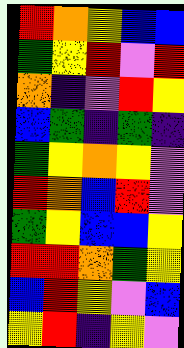[["red", "orange", "yellow", "blue", "blue"], ["green", "yellow", "red", "violet", "red"], ["orange", "indigo", "violet", "red", "yellow"], ["blue", "green", "indigo", "green", "indigo"], ["green", "yellow", "orange", "yellow", "violet"], ["red", "orange", "blue", "red", "violet"], ["green", "yellow", "blue", "blue", "yellow"], ["red", "red", "orange", "green", "yellow"], ["blue", "red", "yellow", "violet", "blue"], ["yellow", "red", "indigo", "yellow", "violet"]]